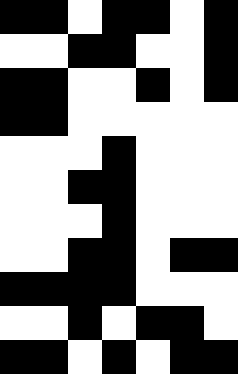[["black", "black", "white", "black", "black", "white", "black"], ["white", "white", "black", "black", "white", "white", "black"], ["black", "black", "white", "white", "black", "white", "black"], ["black", "black", "white", "white", "white", "white", "white"], ["white", "white", "white", "black", "white", "white", "white"], ["white", "white", "black", "black", "white", "white", "white"], ["white", "white", "white", "black", "white", "white", "white"], ["white", "white", "black", "black", "white", "black", "black"], ["black", "black", "black", "black", "white", "white", "white"], ["white", "white", "black", "white", "black", "black", "white"], ["black", "black", "white", "black", "white", "black", "black"]]